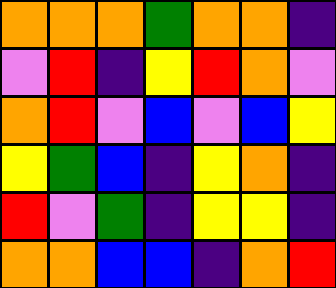[["orange", "orange", "orange", "green", "orange", "orange", "indigo"], ["violet", "red", "indigo", "yellow", "red", "orange", "violet"], ["orange", "red", "violet", "blue", "violet", "blue", "yellow"], ["yellow", "green", "blue", "indigo", "yellow", "orange", "indigo"], ["red", "violet", "green", "indigo", "yellow", "yellow", "indigo"], ["orange", "orange", "blue", "blue", "indigo", "orange", "red"]]